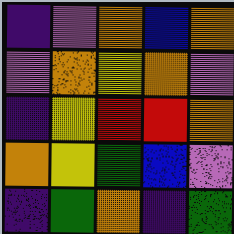[["indigo", "violet", "orange", "blue", "orange"], ["violet", "orange", "yellow", "orange", "violet"], ["indigo", "yellow", "red", "red", "orange"], ["orange", "yellow", "green", "blue", "violet"], ["indigo", "green", "orange", "indigo", "green"]]